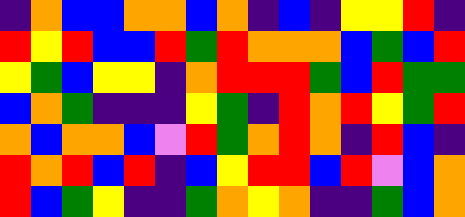[["indigo", "orange", "blue", "blue", "orange", "orange", "blue", "orange", "indigo", "blue", "indigo", "yellow", "yellow", "red", "indigo"], ["red", "yellow", "red", "blue", "blue", "red", "green", "red", "orange", "orange", "orange", "blue", "green", "blue", "red"], ["yellow", "green", "blue", "yellow", "yellow", "indigo", "orange", "red", "red", "red", "green", "blue", "red", "green", "green"], ["blue", "orange", "green", "indigo", "indigo", "indigo", "yellow", "green", "indigo", "red", "orange", "red", "yellow", "green", "red"], ["orange", "blue", "orange", "orange", "blue", "violet", "red", "green", "orange", "red", "orange", "indigo", "red", "blue", "indigo"], ["red", "orange", "red", "blue", "red", "indigo", "blue", "yellow", "red", "red", "blue", "red", "violet", "blue", "orange"], ["red", "blue", "green", "yellow", "indigo", "indigo", "green", "orange", "yellow", "orange", "indigo", "indigo", "green", "blue", "orange"]]